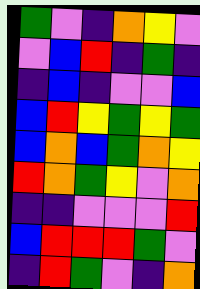[["green", "violet", "indigo", "orange", "yellow", "violet"], ["violet", "blue", "red", "indigo", "green", "indigo"], ["indigo", "blue", "indigo", "violet", "violet", "blue"], ["blue", "red", "yellow", "green", "yellow", "green"], ["blue", "orange", "blue", "green", "orange", "yellow"], ["red", "orange", "green", "yellow", "violet", "orange"], ["indigo", "indigo", "violet", "violet", "violet", "red"], ["blue", "red", "red", "red", "green", "violet"], ["indigo", "red", "green", "violet", "indigo", "orange"]]